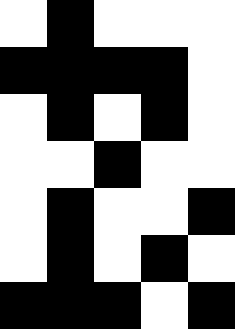[["white", "black", "white", "white", "white"], ["black", "black", "black", "black", "white"], ["white", "black", "white", "black", "white"], ["white", "white", "black", "white", "white"], ["white", "black", "white", "white", "black"], ["white", "black", "white", "black", "white"], ["black", "black", "black", "white", "black"]]